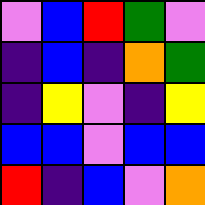[["violet", "blue", "red", "green", "violet"], ["indigo", "blue", "indigo", "orange", "green"], ["indigo", "yellow", "violet", "indigo", "yellow"], ["blue", "blue", "violet", "blue", "blue"], ["red", "indigo", "blue", "violet", "orange"]]